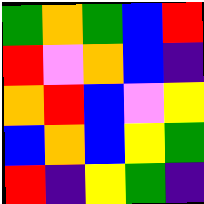[["green", "orange", "green", "blue", "red"], ["red", "violet", "orange", "blue", "indigo"], ["orange", "red", "blue", "violet", "yellow"], ["blue", "orange", "blue", "yellow", "green"], ["red", "indigo", "yellow", "green", "indigo"]]